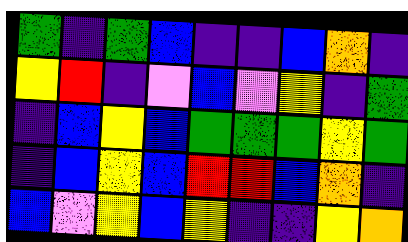[["green", "indigo", "green", "blue", "indigo", "indigo", "blue", "orange", "indigo"], ["yellow", "red", "indigo", "violet", "blue", "violet", "yellow", "indigo", "green"], ["indigo", "blue", "yellow", "blue", "green", "green", "green", "yellow", "green"], ["indigo", "blue", "yellow", "blue", "red", "red", "blue", "orange", "indigo"], ["blue", "violet", "yellow", "blue", "yellow", "indigo", "indigo", "yellow", "orange"]]